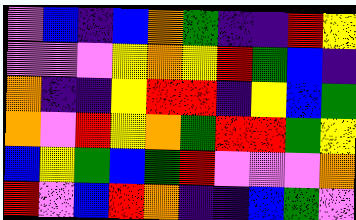[["violet", "blue", "indigo", "blue", "orange", "green", "indigo", "indigo", "red", "yellow"], ["violet", "violet", "violet", "yellow", "orange", "yellow", "red", "green", "blue", "indigo"], ["orange", "indigo", "indigo", "yellow", "red", "red", "indigo", "yellow", "blue", "green"], ["orange", "violet", "red", "yellow", "orange", "green", "red", "red", "green", "yellow"], ["blue", "yellow", "green", "blue", "green", "red", "violet", "violet", "violet", "orange"], ["red", "violet", "blue", "red", "orange", "indigo", "indigo", "blue", "green", "violet"]]